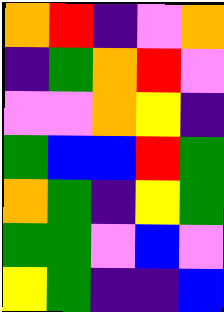[["orange", "red", "indigo", "violet", "orange"], ["indigo", "green", "orange", "red", "violet"], ["violet", "violet", "orange", "yellow", "indigo"], ["green", "blue", "blue", "red", "green"], ["orange", "green", "indigo", "yellow", "green"], ["green", "green", "violet", "blue", "violet"], ["yellow", "green", "indigo", "indigo", "blue"]]